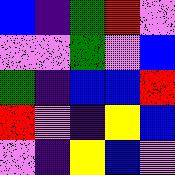[["blue", "indigo", "green", "red", "violet"], ["violet", "violet", "green", "violet", "blue"], ["green", "indigo", "blue", "blue", "red"], ["red", "violet", "indigo", "yellow", "blue"], ["violet", "indigo", "yellow", "blue", "violet"]]